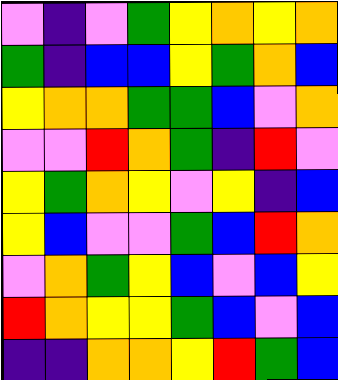[["violet", "indigo", "violet", "green", "yellow", "orange", "yellow", "orange"], ["green", "indigo", "blue", "blue", "yellow", "green", "orange", "blue"], ["yellow", "orange", "orange", "green", "green", "blue", "violet", "orange"], ["violet", "violet", "red", "orange", "green", "indigo", "red", "violet"], ["yellow", "green", "orange", "yellow", "violet", "yellow", "indigo", "blue"], ["yellow", "blue", "violet", "violet", "green", "blue", "red", "orange"], ["violet", "orange", "green", "yellow", "blue", "violet", "blue", "yellow"], ["red", "orange", "yellow", "yellow", "green", "blue", "violet", "blue"], ["indigo", "indigo", "orange", "orange", "yellow", "red", "green", "blue"]]